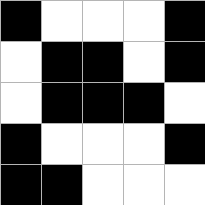[["black", "white", "white", "white", "black"], ["white", "black", "black", "white", "black"], ["white", "black", "black", "black", "white"], ["black", "white", "white", "white", "black"], ["black", "black", "white", "white", "white"]]